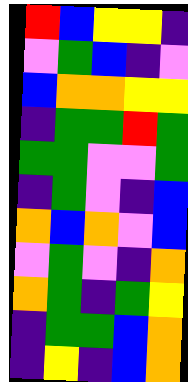[["red", "blue", "yellow", "yellow", "indigo"], ["violet", "green", "blue", "indigo", "violet"], ["blue", "orange", "orange", "yellow", "yellow"], ["indigo", "green", "green", "red", "green"], ["green", "green", "violet", "violet", "green"], ["indigo", "green", "violet", "indigo", "blue"], ["orange", "blue", "orange", "violet", "blue"], ["violet", "green", "violet", "indigo", "orange"], ["orange", "green", "indigo", "green", "yellow"], ["indigo", "green", "green", "blue", "orange"], ["indigo", "yellow", "indigo", "blue", "orange"]]